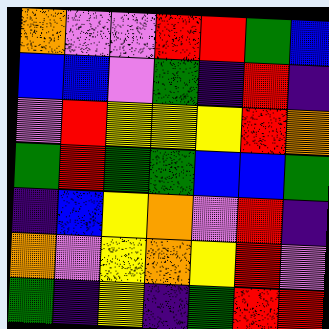[["orange", "violet", "violet", "red", "red", "green", "blue"], ["blue", "blue", "violet", "green", "indigo", "red", "indigo"], ["violet", "red", "yellow", "yellow", "yellow", "red", "orange"], ["green", "red", "green", "green", "blue", "blue", "green"], ["indigo", "blue", "yellow", "orange", "violet", "red", "indigo"], ["orange", "violet", "yellow", "orange", "yellow", "red", "violet"], ["green", "indigo", "yellow", "indigo", "green", "red", "red"]]